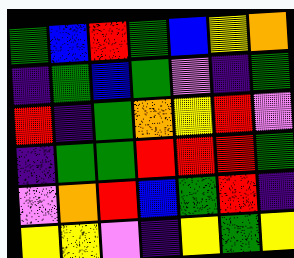[["green", "blue", "red", "green", "blue", "yellow", "orange"], ["indigo", "green", "blue", "green", "violet", "indigo", "green"], ["red", "indigo", "green", "orange", "yellow", "red", "violet"], ["indigo", "green", "green", "red", "red", "red", "green"], ["violet", "orange", "red", "blue", "green", "red", "indigo"], ["yellow", "yellow", "violet", "indigo", "yellow", "green", "yellow"]]